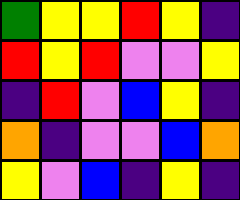[["green", "yellow", "yellow", "red", "yellow", "indigo"], ["red", "yellow", "red", "violet", "violet", "yellow"], ["indigo", "red", "violet", "blue", "yellow", "indigo"], ["orange", "indigo", "violet", "violet", "blue", "orange"], ["yellow", "violet", "blue", "indigo", "yellow", "indigo"]]